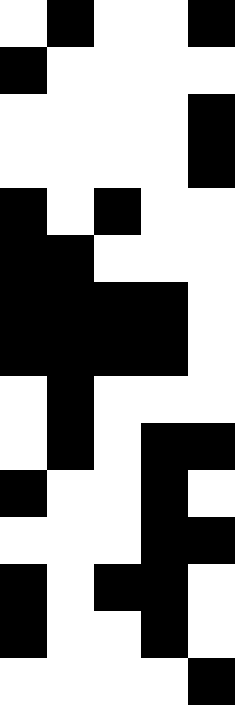[["white", "black", "white", "white", "black"], ["black", "white", "white", "white", "white"], ["white", "white", "white", "white", "black"], ["white", "white", "white", "white", "black"], ["black", "white", "black", "white", "white"], ["black", "black", "white", "white", "white"], ["black", "black", "black", "black", "white"], ["black", "black", "black", "black", "white"], ["white", "black", "white", "white", "white"], ["white", "black", "white", "black", "black"], ["black", "white", "white", "black", "white"], ["white", "white", "white", "black", "black"], ["black", "white", "black", "black", "white"], ["black", "white", "white", "black", "white"], ["white", "white", "white", "white", "black"]]